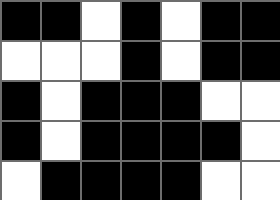[["black", "black", "white", "black", "white", "black", "black"], ["white", "white", "white", "black", "white", "black", "black"], ["black", "white", "black", "black", "black", "white", "white"], ["black", "white", "black", "black", "black", "black", "white"], ["white", "black", "black", "black", "black", "white", "white"]]